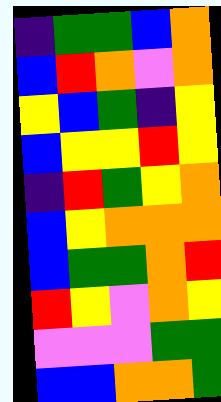[["indigo", "green", "green", "blue", "orange"], ["blue", "red", "orange", "violet", "orange"], ["yellow", "blue", "green", "indigo", "yellow"], ["blue", "yellow", "yellow", "red", "yellow"], ["indigo", "red", "green", "yellow", "orange"], ["blue", "yellow", "orange", "orange", "orange"], ["blue", "green", "green", "orange", "red"], ["red", "yellow", "violet", "orange", "yellow"], ["violet", "violet", "violet", "green", "green"], ["blue", "blue", "orange", "orange", "green"]]